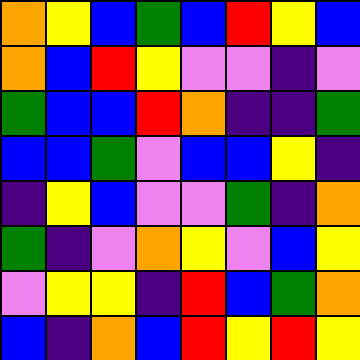[["orange", "yellow", "blue", "green", "blue", "red", "yellow", "blue"], ["orange", "blue", "red", "yellow", "violet", "violet", "indigo", "violet"], ["green", "blue", "blue", "red", "orange", "indigo", "indigo", "green"], ["blue", "blue", "green", "violet", "blue", "blue", "yellow", "indigo"], ["indigo", "yellow", "blue", "violet", "violet", "green", "indigo", "orange"], ["green", "indigo", "violet", "orange", "yellow", "violet", "blue", "yellow"], ["violet", "yellow", "yellow", "indigo", "red", "blue", "green", "orange"], ["blue", "indigo", "orange", "blue", "red", "yellow", "red", "yellow"]]